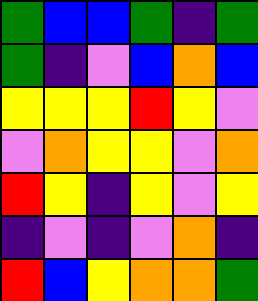[["green", "blue", "blue", "green", "indigo", "green"], ["green", "indigo", "violet", "blue", "orange", "blue"], ["yellow", "yellow", "yellow", "red", "yellow", "violet"], ["violet", "orange", "yellow", "yellow", "violet", "orange"], ["red", "yellow", "indigo", "yellow", "violet", "yellow"], ["indigo", "violet", "indigo", "violet", "orange", "indigo"], ["red", "blue", "yellow", "orange", "orange", "green"]]